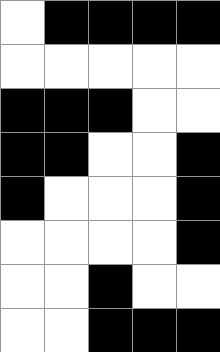[["white", "black", "black", "black", "black"], ["white", "white", "white", "white", "white"], ["black", "black", "black", "white", "white"], ["black", "black", "white", "white", "black"], ["black", "white", "white", "white", "black"], ["white", "white", "white", "white", "black"], ["white", "white", "black", "white", "white"], ["white", "white", "black", "black", "black"]]